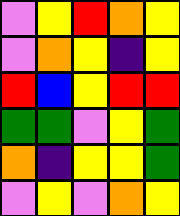[["violet", "yellow", "red", "orange", "yellow"], ["violet", "orange", "yellow", "indigo", "yellow"], ["red", "blue", "yellow", "red", "red"], ["green", "green", "violet", "yellow", "green"], ["orange", "indigo", "yellow", "yellow", "green"], ["violet", "yellow", "violet", "orange", "yellow"]]